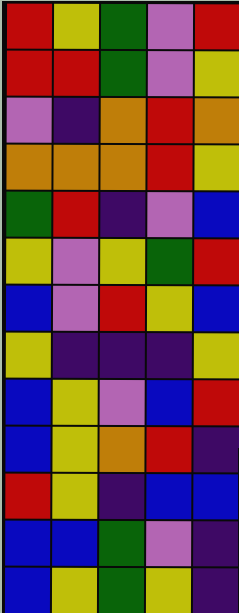[["red", "yellow", "green", "violet", "red"], ["red", "red", "green", "violet", "yellow"], ["violet", "indigo", "orange", "red", "orange"], ["orange", "orange", "orange", "red", "yellow"], ["green", "red", "indigo", "violet", "blue"], ["yellow", "violet", "yellow", "green", "red"], ["blue", "violet", "red", "yellow", "blue"], ["yellow", "indigo", "indigo", "indigo", "yellow"], ["blue", "yellow", "violet", "blue", "red"], ["blue", "yellow", "orange", "red", "indigo"], ["red", "yellow", "indigo", "blue", "blue"], ["blue", "blue", "green", "violet", "indigo"], ["blue", "yellow", "green", "yellow", "indigo"]]